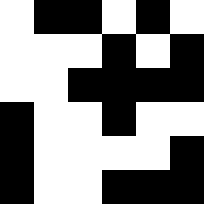[["white", "black", "black", "white", "black", "white"], ["white", "white", "white", "black", "white", "black"], ["white", "white", "black", "black", "black", "black"], ["black", "white", "white", "black", "white", "white"], ["black", "white", "white", "white", "white", "black"], ["black", "white", "white", "black", "black", "black"]]